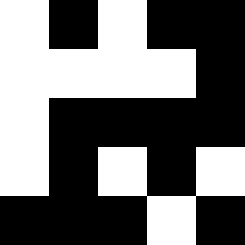[["white", "black", "white", "black", "black"], ["white", "white", "white", "white", "black"], ["white", "black", "black", "black", "black"], ["white", "black", "white", "black", "white"], ["black", "black", "black", "white", "black"]]